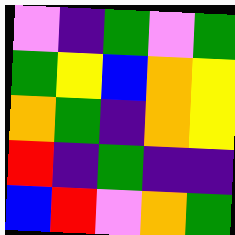[["violet", "indigo", "green", "violet", "green"], ["green", "yellow", "blue", "orange", "yellow"], ["orange", "green", "indigo", "orange", "yellow"], ["red", "indigo", "green", "indigo", "indigo"], ["blue", "red", "violet", "orange", "green"]]